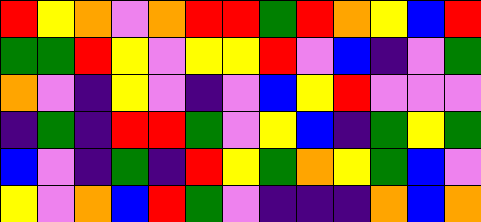[["red", "yellow", "orange", "violet", "orange", "red", "red", "green", "red", "orange", "yellow", "blue", "red"], ["green", "green", "red", "yellow", "violet", "yellow", "yellow", "red", "violet", "blue", "indigo", "violet", "green"], ["orange", "violet", "indigo", "yellow", "violet", "indigo", "violet", "blue", "yellow", "red", "violet", "violet", "violet"], ["indigo", "green", "indigo", "red", "red", "green", "violet", "yellow", "blue", "indigo", "green", "yellow", "green"], ["blue", "violet", "indigo", "green", "indigo", "red", "yellow", "green", "orange", "yellow", "green", "blue", "violet"], ["yellow", "violet", "orange", "blue", "red", "green", "violet", "indigo", "indigo", "indigo", "orange", "blue", "orange"]]